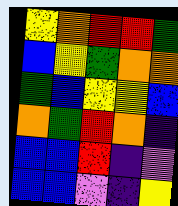[["yellow", "orange", "red", "red", "green"], ["blue", "yellow", "green", "orange", "orange"], ["green", "blue", "yellow", "yellow", "blue"], ["orange", "green", "red", "orange", "indigo"], ["blue", "blue", "red", "indigo", "violet"], ["blue", "blue", "violet", "indigo", "yellow"]]